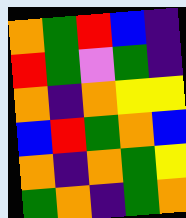[["orange", "green", "red", "blue", "indigo"], ["red", "green", "violet", "green", "indigo"], ["orange", "indigo", "orange", "yellow", "yellow"], ["blue", "red", "green", "orange", "blue"], ["orange", "indigo", "orange", "green", "yellow"], ["green", "orange", "indigo", "green", "orange"]]